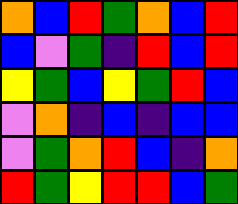[["orange", "blue", "red", "green", "orange", "blue", "red"], ["blue", "violet", "green", "indigo", "red", "blue", "red"], ["yellow", "green", "blue", "yellow", "green", "red", "blue"], ["violet", "orange", "indigo", "blue", "indigo", "blue", "blue"], ["violet", "green", "orange", "red", "blue", "indigo", "orange"], ["red", "green", "yellow", "red", "red", "blue", "green"]]